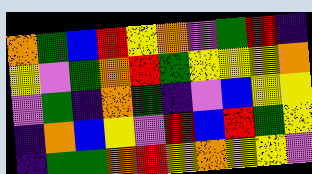[["orange", "green", "blue", "red", "yellow", "orange", "violet", "green", "red", "indigo"], ["yellow", "violet", "green", "orange", "red", "green", "yellow", "yellow", "yellow", "orange"], ["violet", "green", "indigo", "orange", "green", "indigo", "violet", "blue", "yellow", "yellow"], ["indigo", "orange", "blue", "yellow", "violet", "red", "blue", "red", "green", "yellow"], ["indigo", "green", "green", "orange", "red", "yellow", "orange", "yellow", "yellow", "violet"]]